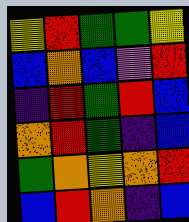[["yellow", "red", "green", "green", "yellow"], ["blue", "orange", "blue", "violet", "red"], ["indigo", "red", "green", "red", "blue"], ["orange", "red", "green", "indigo", "blue"], ["green", "orange", "yellow", "orange", "red"], ["blue", "red", "orange", "indigo", "blue"]]